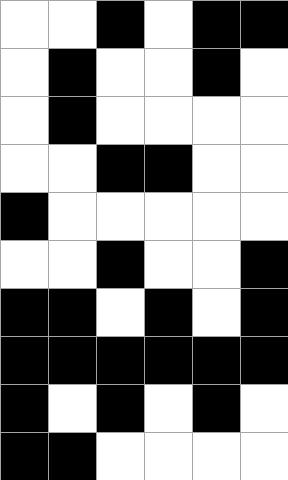[["white", "white", "black", "white", "black", "black"], ["white", "black", "white", "white", "black", "white"], ["white", "black", "white", "white", "white", "white"], ["white", "white", "black", "black", "white", "white"], ["black", "white", "white", "white", "white", "white"], ["white", "white", "black", "white", "white", "black"], ["black", "black", "white", "black", "white", "black"], ["black", "black", "black", "black", "black", "black"], ["black", "white", "black", "white", "black", "white"], ["black", "black", "white", "white", "white", "white"]]